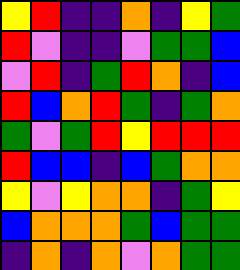[["yellow", "red", "indigo", "indigo", "orange", "indigo", "yellow", "green"], ["red", "violet", "indigo", "indigo", "violet", "green", "green", "blue"], ["violet", "red", "indigo", "green", "red", "orange", "indigo", "blue"], ["red", "blue", "orange", "red", "green", "indigo", "green", "orange"], ["green", "violet", "green", "red", "yellow", "red", "red", "red"], ["red", "blue", "blue", "indigo", "blue", "green", "orange", "orange"], ["yellow", "violet", "yellow", "orange", "orange", "indigo", "green", "yellow"], ["blue", "orange", "orange", "orange", "green", "blue", "green", "green"], ["indigo", "orange", "indigo", "orange", "violet", "orange", "green", "green"]]